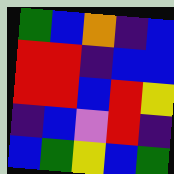[["green", "blue", "orange", "indigo", "blue"], ["red", "red", "indigo", "blue", "blue"], ["red", "red", "blue", "red", "yellow"], ["indigo", "blue", "violet", "red", "indigo"], ["blue", "green", "yellow", "blue", "green"]]